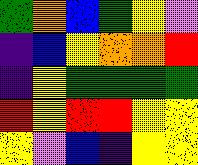[["green", "orange", "blue", "green", "yellow", "violet"], ["indigo", "blue", "yellow", "orange", "orange", "red"], ["indigo", "yellow", "green", "green", "green", "green"], ["red", "yellow", "red", "red", "yellow", "yellow"], ["yellow", "violet", "blue", "indigo", "yellow", "yellow"]]